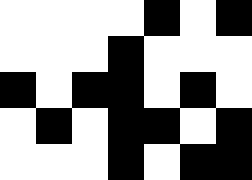[["white", "white", "white", "white", "black", "white", "black"], ["white", "white", "white", "black", "white", "white", "white"], ["black", "white", "black", "black", "white", "black", "white"], ["white", "black", "white", "black", "black", "white", "black"], ["white", "white", "white", "black", "white", "black", "black"]]